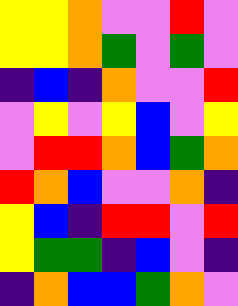[["yellow", "yellow", "orange", "violet", "violet", "red", "violet"], ["yellow", "yellow", "orange", "green", "violet", "green", "violet"], ["indigo", "blue", "indigo", "orange", "violet", "violet", "red"], ["violet", "yellow", "violet", "yellow", "blue", "violet", "yellow"], ["violet", "red", "red", "orange", "blue", "green", "orange"], ["red", "orange", "blue", "violet", "violet", "orange", "indigo"], ["yellow", "blue", "indigo", "red", "red", "violet", "red"], ["yellow", "green", "green", "indigo", "blue", "violet", "indigo"], ["indigo", "orange", "blue", "blue", "green", "orange", "violet"]]